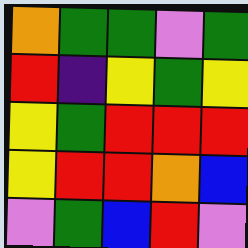[["orange", "green", "green", "violet", "green"], ["red", "indigo", "yellow", "green", "yellow"], ["yellow", "green", "red", "red", "red"], ["yellow", "red", "red", "orange", "blue"], ["violet", "green", "blue", "red", "violet"]]